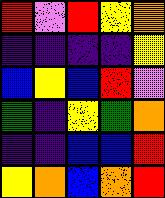[["red", "violet", "red", "yellow", "orange"], ["indigo", "indigo", "indigo", "indigo", "yellow"], ["blue", "yellow", "blue", "red", "violet"], ["green", "indigo", "yellow", "green", "orange"], ["indigo", "indigo", "blue", "blue", "red"], ["yellow", "orange", "blue", "orange", "red"]]